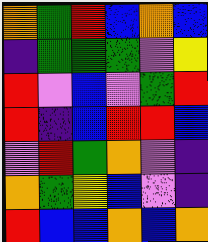[["orange", "green", "red", "blue", "orange", "blue"], ["indigo", "green", "green", "green", "violet", "yellow"], ["red", "violet", "blue", "violet", "green", "red"], ["red", "indigo", "blue", "red", "red", "blue"], ["violet", "red", "green", "orange", "violet", "indigo"], ["orange", "green", "yellow", "blue", "violet", "indigo"], ["red", "blue", "blue", "orange", "blue", "orange"]]